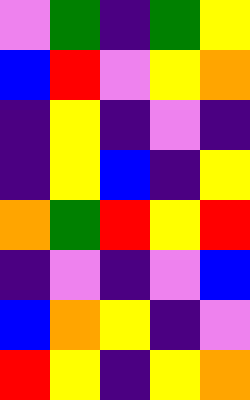[["violet", "green", "indigo", "green", "yellow"], ["blue", "red", "violet", "yellow", "orange"], ["indigo", "yellow", "indigo", "violet", "indigo"], ["indigo", "yellow", "blue", "indigo", "yellow"], ["orange", "green", "red", "yellow", "red"], ["indigo", "violet", "indigo", "violet", "blue"], ["blue", "orange", "yellow", "indigo", "violet"], ["red", "yellow", "indigo", "yellow", "orange"]]